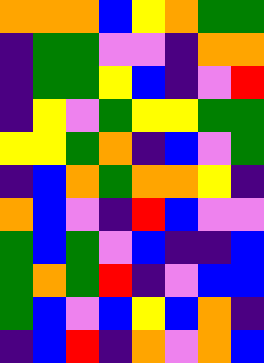[["orange", "orange", "orange", "blue", "yellow", "orange", "green", "green"], ["indigo", "green", "green", "violet", "violet", "indigo", "orange", "orange"], ["indigo", "green", "green", "yellow", "blue", "indigo", "violet", "red"], ["indigo", "yellow", "violet", "green", "yellow", "yellow", "green", "green"], ["yellow", "yellow", "green", "orange", "indigo", "blue", "violet", "green"], ["indigo", "blue", "orange", "green", "orange", "orange", "yellow", "indigo"], ["orange", "blue", "violet", "indigo", "red", "blue", "violet", "violet"], ["green", "blue", "green", "violet", "blue", "indigo", "indigo", "blue"], ["green", "orange", "green", "red", "indigo", "violet", "blue", "blue"], ["green", "blue", "violet", "blue", "yellow", "blue", "orange", "indigo"], ["indigo", "blue", "red", "indigo", "orange", "violet", "orange", "blue"]]